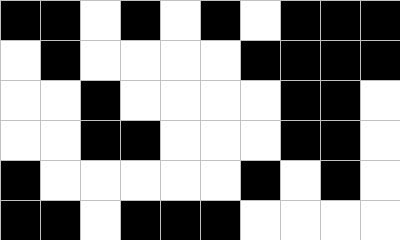[["black", "black", "white", "black", "white", "black", "white", "black", "black", "black"], ["white", "black", "white", "white", "white", "white", "black", "black", "black", "black"], ["white", "white", "black", "white", "white", "white", "white", "black", "black", "white"], ["white", "white", "black", "black", "white", "white", "white", "black", "black", "white"], ["black", "white", "white", "white", "white", "white", "black", "white", "black", "white"], ["black", "black", "white", "black", "black", "black", "white", "white", "white", "white"]]